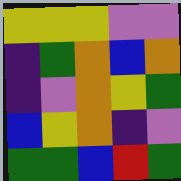[["yellow", "yellow", "yellow", "violet", "violet"], ["indigo", "green", "orange", "blue", "orange"], ["indigo", "violet", "orange", "yellow", "green"], ["blue", "yellow", "orange", "indigo", "violet"], ["green", "green", "blue", "red", "green"]]